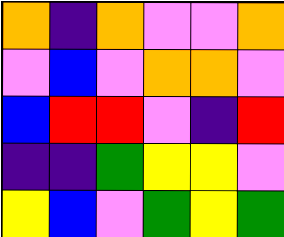[["orange", "indigo", "orange", "violet", "violet", "orange"], ["violet", "blue", "violet", "orange", "orange", "violet"], ["blue", "red", "red", "violet", "indigo", "red"], ["indigo", "indigo", "green", "yellow", "yellow", "violet"], ["yellow", "blue", "violet", "green", "yellow", "green"]]